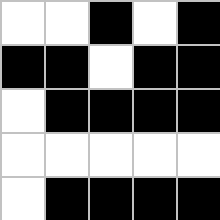[["white", "white", "black", "white", "black"], ["black", "black", "white", "black", "black"], ["white", "black", "black", "black", "black"], ["white", "white", "white", "white", "white"], ["white", "black", "black", "black", "black"]]